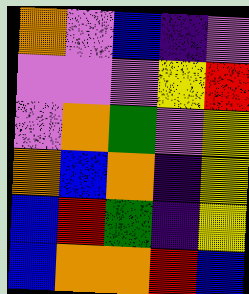[["orange", "violet", "blue", "indigo", "violet"], ["violet", "violet", "violet", "yellow", "red"], ["violet", "orange", "green", "violet", "yellow"], ["orange", "blue", "orange", "indigo", "yellow"], ["blue", "red", "green", "indigo", "yellow"], ["blue", "orange", "orange", "red", "blue"]]